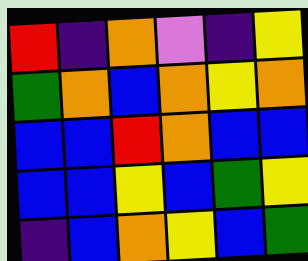[["red", "indigo", "orange", "violet", "indigo", "yellow"], ["green", "orange", "blue", "orange", "yellow", "orange"], ["blue", "blue", "red", "orange", "blue", "blue"], ["blue", "blue", "yellow", "blue", "green", "yellow"], ["indigo", "blue", "orange", "yellow", "blue", "green"]]